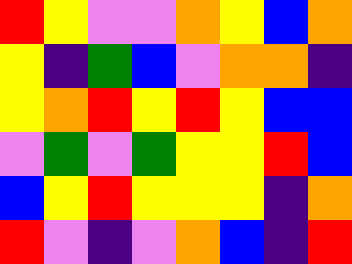[["red", "yellow", "violet", "violet", "orange", "yellow", "blue", "orange"], ["yellow", "indigo", "green", "blue", "violet", "orange", "orange", "indigo"], ["yellow", "orange", "red", "yellow", "red", "yellow", "blue", "blue"], ["violet", "green", "violet", "green", "yellow", "yellow", "red", "blue"], ["blue", "yellow", "red", "yellow", "yellow", "yellow", "indigo", "orange"], ["red", "violet", "indigo", "violet", "orange", "blue", "indigo", "red"]]